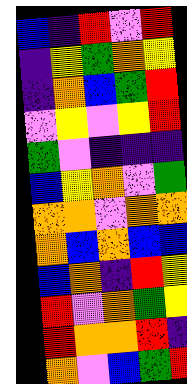[["blue", "indigo", "red", "violet", "red"], ["indigo", "yellow", "green", "orange", "yellow"], ["indigo", "orange", "blue", "green", "red"], ["violet", "yellow", "violet", "yellow", "red"], ["green", "violet", "indigo", "indigo", "indigo"], ["blue", "yellow", "orange", "violet", "green"], ["orange", "orange", "violet", "orange", "orange"], ["orange", "blue", "orange", "blue", "blue"], ["blue", "orange", "indigo", "red", "yellow"], ["red", "violet", "orange", "green", "yellow"], ["red", "orange", "orange", "red", "indigo"], ["orange", "violet", "blue", "green", "red"]]